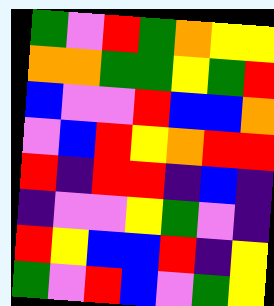[["green", "violet", "red", "green", "orange", "yellow", "yellow"], ["orange", "orange", "green", "green", "yellow", "green", "red"], ["blue", "violet", "violet", "red", "blue", "blue", "orange"], ["violet", "blue", "red", "yellow", "orange", "red", "red"], ["red", "indigo", "red", "red", "indigo", "blue", "indigo"], ["indigo", "violet", "violet", "yellow", "green", "violet", "indigo"], ["red", "yellow", "blue", "blue", "red", "indigo", "yellow"], ["green", "violet", "red", "blue", "violet", "green", "yellow"]]